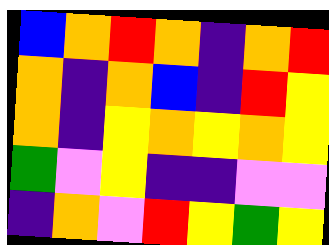[["blue", "orange", "red", "orange", "indigo", "orange", "red"], ["orange", "indigo", "orange", "blue", "indigo", "red", "yellow"], ["orange", "indigo", "yellow", "orange", "yellow", "orange", "yellow"], ["green", "violet", "yellow", "indigo", "indigo", "violet", "violet"], ["indigo", "orange", "violet", "red", "yellow", "green", "yellow"]]